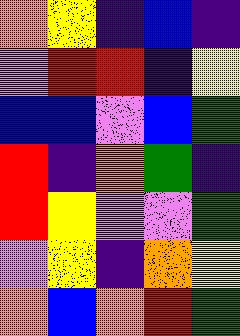[["orange", "yellow", "indigo", "blue", "indigo"], ["violet", "red", "red", "indigo", "yellow"], ["blue", "blue", "violet", "blue", "green"], ["red", "indigo", "orange", "green", "indigo"], ["red", "yellow", "violet", "violet", "green"], ["violet", "yellow", "indigo", "orange", "yellow"], ["orange", "blue", "orange", "red", "green"]]